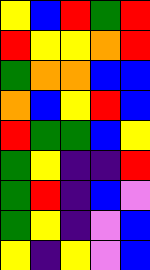[["yellow", "blue", "red", "green", "red"], ["red", "yellow", "yellow", "orange", "red"], ["green", "orange", "orange", "blue", "blue"], ["orange", "blue", "yellow", "red", "blue"], ["red", "green", "green", "blue", "yellow"], ["green", "yellow", "indigo", "indigo", "red"], ["green", "red", "indigo", "blue", "violet"], ["green", "yellow", "indigo", "violet", "blue"], ["yellow", "indigo", "yellow", "violet", "blue"]]